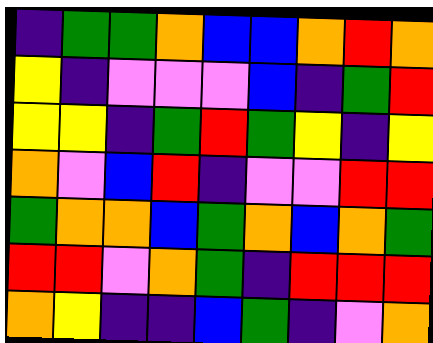[["indigo", "green", "green", "orange", "blue", "blue", "orange", "red", "orange"], ["yellow", "indigo", "violet", "violet", "violet", "blue", "indigo", "green", "red"], ["yellow", "yellow", "indigo", "green", "red", "green", "yellow", "indigo", "yellow"], ["orange", "violet", "blue", "red", "indigo", "violet", "violet", "red", "red"], ["green", "orange", "orange", "blue", "green", "orange", "blue", "orange", "green"], ["red", "red", "violet", "orange", "green", "indigo", "red", "red", "red"], ["orange", "yellow", "indigo", "indigo", "blue", "green", "indigo", "violet", "orange"]]